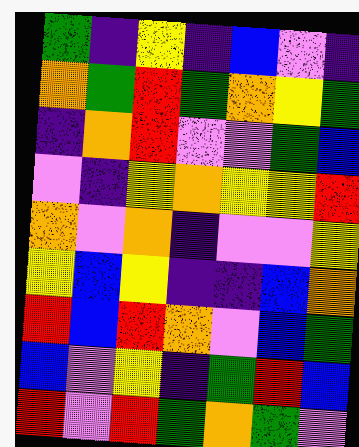[["green", "indigo", "yellow", "indigo", "blue", "violet", "indigo"], ["orange", "green", "red", "green", "orange", "yellow", "green"], ["indigo", "orange", "red", "violet", "violet", "green", "blue"], ["violet", "indigo", "yellow", "orange", "yellow", "yellow", "red"], ["orange", "violet", "orange", "indigo", "violet", "violet", "yellow"], ["yellow", "blue", "yellow", "indigo", "indigo", "blue", "orange"], ["red", "blue", "red", "orange", "violet", "blue", "green"], ["blue", "violet", "yellow", "indigo", "green", "red", "blue"], ["red", "violet", "red", "green", "orange", "green", "violet"]]